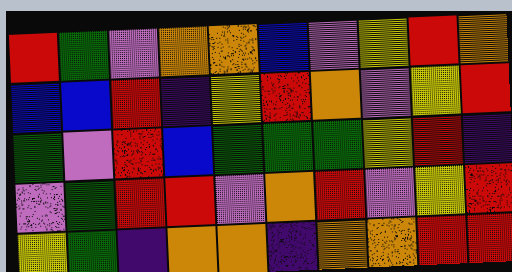[["red", "green", "violet", "orange", "orange", "blue", "violet", "yellow", "red", "orange"], ["blue", "blue", "red", "indigo", "yellow", "red", "orange", "violet", "yellow", "red"], ["green", "violet", "red", "blue", "green", "green", "green", "yellow", "red", "indigo"], ["violet", "green", "red", "red", "violet", "orange", "red", "violet", "yellow", "red"], ["yellow", "green", "indigo", "orange", "orange", "indigo", "orange", "orange", "red", "red"]]